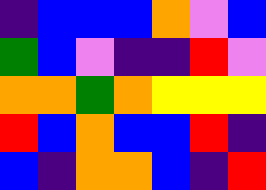[["indigo", "blue", "blue", "blue", "orange", "violet", "blue"], ["green", "blue", "violet", "indigo", "indigo", "red", "violet"], ["orange", "orange", "green", "orange", "yellow", "yellow", "yellow"], ["red", "blue", "orange", "blue", "blue", "red", "indigo"], ["blue", "indigo", "orange", "orange", "blue", "indigo", "red"]]